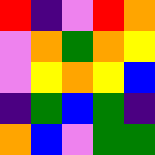[["red", "indigo", "violet", "red", "orange"], ["violet", "orange", "green", "orange", "yellow"], ["violet", "yellow", "orange", "yellow", "blue"], ["indigo", "green", "blue", "green", "indigo"], ["orange", "blue", "violet", "green", "green"]]